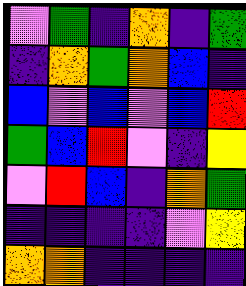[["violet", "green", "indigo", "orange", "indigo", "green"], ["indigo", "orange", "green", "orange", "blue", "indigo"], ["blue", "violet", "blue", "violet", "blue", "red"], ["green", "blue", "red", "violet", "indigo", "yellow"], ["violet", "red", "blue", "indigo", "orange", "green"], ["indigo", "indigo", "indigo", "indigo", "violet", "yellow"], ["orange", "orange", "indigo", "indigo", "indigo", "indigo"]]